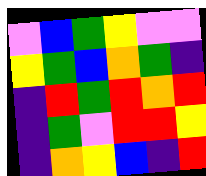[["violet", "blue", "green", "yellow", "violet", "violet"], ["yellow", "green", "blue", "orange", "green", "indigo"], ["indigo", "red", "green", "red", "orange", "red"], ["indigo", "green", "violet", "red", "red", "yellow"], ["indigo", "orange", "yellow", "blue", "indigo", "red"]]